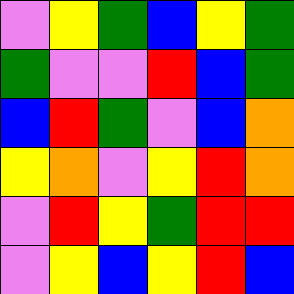[["violet", "yellow", "green", "blue", "yellow", "green"], ["green", "violet", "violet", "red", "blue", "green"], ["blue", "red", "green", "violet", "blue", "orange"], ["yellow", "orange", "violet", "yellow", "red", "orange"], ["violet", "red", "yellow", "green", "red", "red"], ["violet", "yellow", "blue", "yellow", "red", "blue"]]